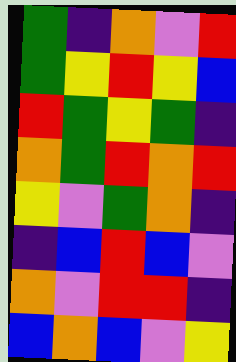[["green", "indigo", "orange", "violet", "red"], ["green", "yellow", "red", "yellow", "blue"], ["red", "green", "yellow", "green", "indigo"], ["orange", "green", "red", "orange", "red"], ["yellow", "violet", "green", "orange", "indigo"], ["indigo", "blue", "red", "blue", "violet"], ["orange", "violet", "red", "red", "indigo"], ["blue", "orange", "blue", "violet", "yellow"]]